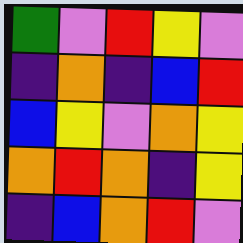[["green", "violet", "red", "yellow", "violet"], ["indigo", "orange", "indigo", "blue", "red"], ["blue", "yellow", "violet", "orange", "yellow"], ["orange", "red", "orange", "indigo", "yellow"], ["indigo", "blue", "orange", "red", "violet"]]